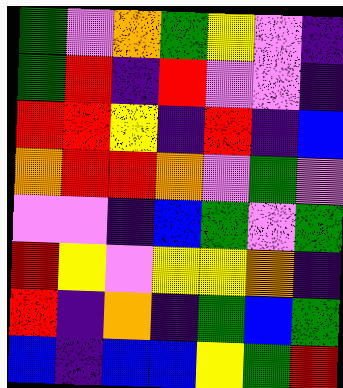[["green", "violet", "orange", "green", "yellow", "violet", "indigo"], ["green", "red", "indigo", "red", "violet", "violet", "indigo"], ["red", "red", "yellow", "indigo", "red", "indigo", "blue"], ["orange", "red", "red", "orange", "violet", "green", "violet"], ["violet", "violet", "indigo", "blue", "green", "violet", "green"], ["red", "yellow", "violet", "yellow", "yellow", "orange", "indigo"], ["red", "indigo", "orange", "indigo", "green", "blue", "green"], ["blue", "indigo", "blue", "blue", "yellow", "green", "red"]]